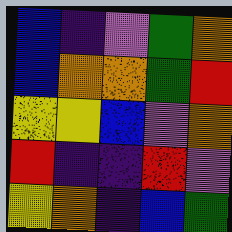[["blue", "indigo", "violet", "green", "orange"], ["blue", "orange", "orange", "green", "red"], ["yellow", "yellow", "blue", "violet", "orange"], ["red", "indigo", "indigo", "red", "violet"], ["yellow", "orange", "indigo", "blue", "green"]]